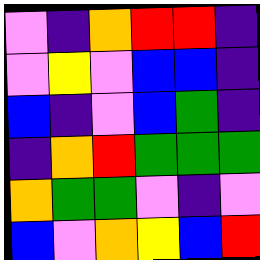[["violet", "indigo", "orange", "red", "red", "indigo"], ["violet", "yellow", "violet", "blue", "blue", "indigo"], ["blue", "indigo", "violet", "blue", "green", "indigo"], ["indigo", "orange", "red", "green", "green", "green"], ["orange", "green", "green", "violet", "indigo", "violet"], ["blue", "violet", "orange", "yellow", "blue", "red"]]